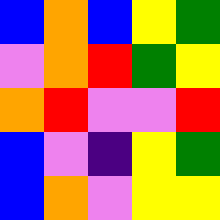[["blue", "orange", "blue", "yellow", "green"], ["violet", "orange", "red", "green", "yellow"], ["orange", "red", "violet", "violet", "red"], ["blue", "violet", "indigo", "yellow", "green"], ["blue", "orange", "violet", "yellow", "yellow"]]